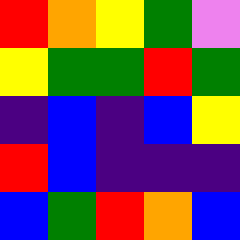[["red", "orange", "yellow", "green", "violet"], ["yellow", "green", "green", "red", "green"], ["indigo", "blue", "indigo", "blue", "yellow"], ["red", "blue", "indigo", "indigo", "indigo"], ["blue", "green", "red", "orange", "blue"]]